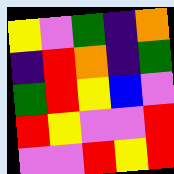[["yellow", "violet", "green", "indigo", "orange"], ["indigo", "red", "orange", "indigo", "green"], ["green", "red", "yellow", "blue", "violet"], ["red", "yellow", "violet", "violet", "red"], ["violet", "violet", "red", "yellow", "red"]]